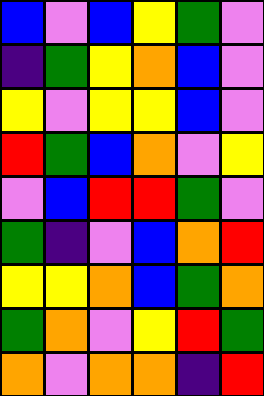[["blue", "violet", "blue", "yellow", "green", "violet"], ["indigo", "green", "yellow", "orange", "blue", "violet"], ["yellow", "violet", "yellow", "yellow", "blue", "violet"], ["red", "green", "blue", "orange", "violet", "yellow"], ["violet", "blue", "red", "red", "green", "violet"], ["green", "indigo", "violet", "blue", "orange", "red"], ["yellow", "yellow", "orange", "blue", "green", "orange"], ["green", "orange", "violet", "yellow", "red", "green"], ["orange", "violet", "orange", "orange", "indigo", "red"]]